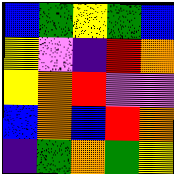[["blue", "green", "yellow", "green", "blue"], ["yellow", "violet", "indigo", "red", "orange"], ["yellow", "orange", "red", "violet", "violet"], ["blue", "orange", "blue", "red", "orange"], ["indigo", "green", "orange", "green", "yellow"]]